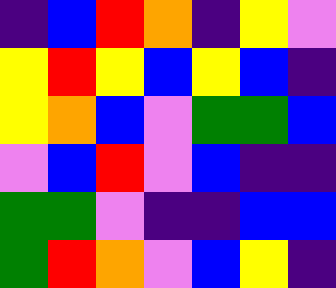[["indigo", "blue", "red", "orange", "indigo", "yellow", "violet"], ["yellow", "red", "yellow", "blue", "yellow", "blue", "indigo"], ["yellow", "orange", "blue", "violet", "green", "green", "blue"], ["violet", "blue", "red", "violet", "blue", "indigo", "indigo"], ["green", "green", "violet", "indigo", "indigo", "blue", "blue"], ["green", "red", "orange", "violet", "blue", "yellow", "indigo"]]